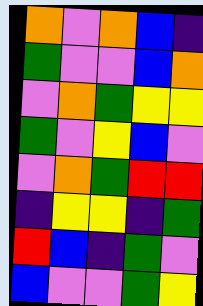[["orange", "violet", "orange", "blue", "indigo"], ["green", "violet", "violet", "blue", "orange"], ["violet", "orange", "green", "yellow", "yellow"], ["green", "violet", "yellow", "blue", "violet"], ["violet", "orange", "green", "red", "red"], ["indigo", "yellow", "yellow", "indigo", "green"], ["red", "blue", "indigo", "green", "violet"], ["blue", "violet", "violet", "green", "yellow"]]